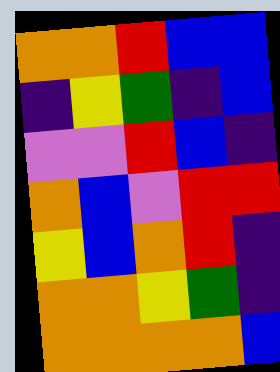[["orange", "orange", "red", "blue", "blue"], ["indigo", "yellow", "green", "indigo", "blue"], ["violet", "violet", "red", "blue", "indigo"], ["orange", "blue", "violet", "red", "red"], ["yellow", "blue", "orange", "red", "indigo"], ["orange", "orange", "yellow", "green", "indigo"], ["orange", "orange", "orange", "orange", "blue"]]